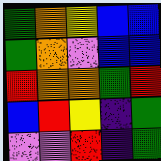[["green", "orange", "yellow", "blue", "blue"], ["green", "orange", "violet", "blue", "blue"], ["red", "orange", "orange", "green", "red"], ["blue", "red", "yellow", "indigo", "green"], ["violet", "violet", "red", "indigo", "green"]]